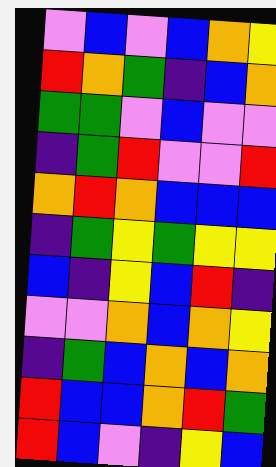[["violet", "blue", "violet", "blue", "orange", "yellow"], ["red", "orange", "green", "indigo", "blue", "orange"], ["green", "green", "violet", "blue", "violet", "violet"], ["indigo", "green", "red", "violet", "violet", "red"], ["orange", "red", "orange", "blue", "blue", "blue"], ["indigo", "green", "yellow", "green", "yellow", "yellow"], ["blue", "indigo", "yellow", "blue", "red", "indigo"], ["violet", "violet", "orange", "blue", "orange", "yellow"], ["indigo", "green", "blue", "orange", "blue", "orange"], ["red", "blue", "blue", "orange", "red", "green"], ["red", "blue", "violet", "indigo", "yellow", "blue"]]